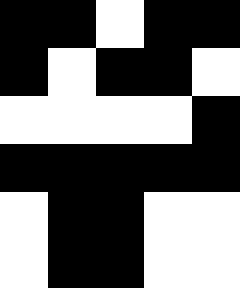[["black", "black", "white", "black", "black"], ["black", "white", "black", "black", "white"], ["white", "white", "white", "white", "black"], ["black", "black", "black", "black", "black"], ["white", "black", "black", "white", "white"], ["white", "black", "black", "white", "white"]]